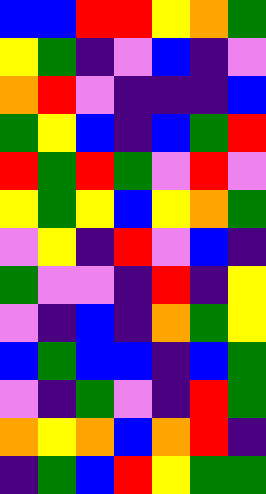[["blue", "blue", "red", "red", "yellow", "orange", "green"], ["yellow", "green", "indigo", "violet", "blue", "indigo", "violet"], ["orange", "red", "violet", "indigo", "indigo", "indigo", "blue"], ["green", "yellow", "blue", "indigo", "blue", "green", "red"], ["red", "green", "red", "green", "violet", "red", "violet"], ["yellow", "green", "yellow", "blue", "yellow", "orange", "green"], ["violet", "yellow", "indigo", "red", "violet", "blue", "indigo"], ["green", "violet", "violet", "indigo", "red", "indigo", "yellow"], ["violet", "indigo", "blue", "indigo", "orange", "green", "yellow"], ["blue", "green", "blue", "blue", "indigo", "blue", "green"], ["violet", "indigo", "green", "violet", "indigo", "red", "green"], ["orange", "yellow", "orange", "blue", "orange", "red", "indigo"], ["indigo", "green", "blue", "red", "yellow", "green", "green"]]